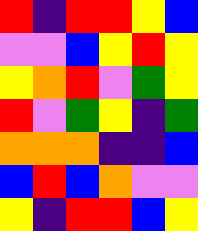[["red", "indigo", "red", "red", "yellow", "blue"], ["violet", "violet", "blue", "yellow", "red", "yellow"], ["yellow", "orange", "red", "violet", "green", "yellow"], ["red", "violet", "green", "yellow", "indigo", "green"], ["orange", "orange", "orange", "indigo", "indigo", "blue"], ["blue", "red", "blue", "orange", "violet", "violet"], ["yellow", "indigo", "red", "red", "blue", "yellow"]]